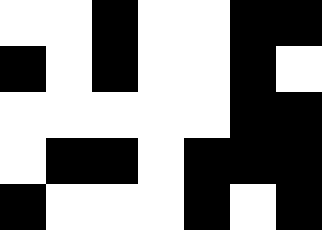[["white", "white", "black", "white", "white", "black", "black"], ["black", "white", "black", "white", "white", "black", "white"], ["white", "white", "white", "white", "white", "black", "black"], ["white", "black", "black", "white", "black", "black", "black"], ["black", "white", "white", "white", "black", "white", "black"]]